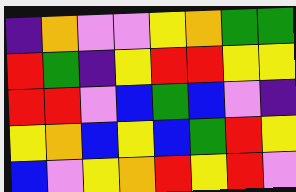[["indigo", "orange", "violet", "violet", "yellow", "orange", "green", "green"], ["red", "green", "indigo", "yellow", "red", "red", "yellow", "yellow"], ["red", "red", "violet", "blue", "green", "blue", "violet", "indigo"], ["yellow", "orange", "blue", "yellow", "blue", "green", "red", "yellow"], ["blue", "violet", "yellow", "orange", "red", "yellow", "red", "violet"]]